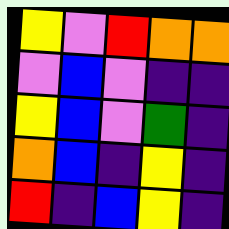[["yellow", "violet", "red", "orange", "orange"], ["violet", "blue", "violet", "indigo", "indigo"], ["yellow", "blue", "violet", "green", "indigo"], ["orange", "blue", "indigo", "yellow", "indigo"], ["red", "indigo", "blue", "yellow", "indigo"]]